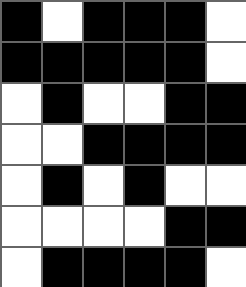[["black", "white", "black", "black", "black", "white"], ["black", "black", "black", "black", "black", "white"], ["white", "black", "white", "white", "black", "black"], ["white", "white", "black", "black", "black", "black"], ["white", "black", "white", "black", "white", "white"], ["white", "white", "white", "white", "black", "black"], ["white", "black", "black", "black", "black", "white"]]